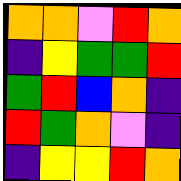[["orange", "orange", "violet", "red", "orange"], ["indigo", "yellow", "green", "green", "red"], ["green", "red", "blue", "orange", "indigo"], ["red", "green", "orange", "violet", "indigo"], ["indigo", "yellow", "yellow", "red", "orange"]]